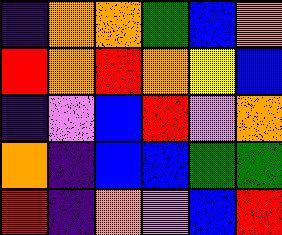[["indigo", "orange", "orange", "green", "blue", "orange"], ["red", "orange", "red", "orange", "yellow", "blue"], ["indigo", "violet", "blue", "red", "violet", "orange"], ["orange", "indigo", "blue", "blue", "green", "green"], ["red", "indigo", "orange", "violet", "blue", "red"]]